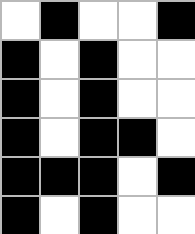[["white", "black", "white", "white", "black"], ["black", "white", "black", "white", "white"], ["black", "white", "black", "white", "white"], ["black", "white", "black", "black", "white"], ["black", "black", "black", "white", "black"], ["black", "white", "black", "white", "white"]]